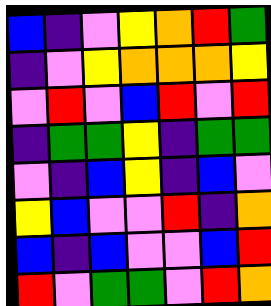[["blue", "indigo", "violet", "yellow", "orange", "red", "green"], ["indigo", "violet", "yellow", "orange", "orange", "orange", "yellow"], ["violet", "red", "violet", "blue", "red", "violet", "red"], ["indigo", "green", "green", "yellow", "indigo", "green", "green"], ["violet", "indigo", "blue", "yellow", "indigo", "blue", "violet"], ["yellow", "blue", "violet", "violet", "red", "indigo", "orange"], ["blue", "indigo", "blue", "violet", "violet", "blue", "red"], ["red", "violet", "green", "green", "violet", "red", "orange"]]